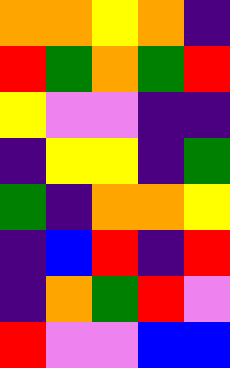[["orange", "orange", "yellow", "orange", "indigo"], ["red", "green", "orange", "green", "red"], ["yellow", "violet", "violet", "indigo", "indigo"], ["indigo", "yellow", "yellow", "indigo", "green"], ["green", "indigo", "orange", "orange", "yellow"], ["indigo", "blue", "red", "indigo", "red"], ["indigo", "orange", "green", "red", "violet"], ["red", "violet", "violet", "blue", "blue"]]